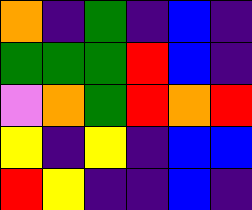[["orange", "indigo", "green", "indigo", "blue", "indigo"], ["green", "green", "green", "red", "blue", "indigo"], ["violet", "orange", "green", "red", "orange", "red"], ["yellow", "indigo", "yellow", "indigo", "blue", "blue"], ["red", "yellow", "indigo", "indigo", "blue", "indigo"]]